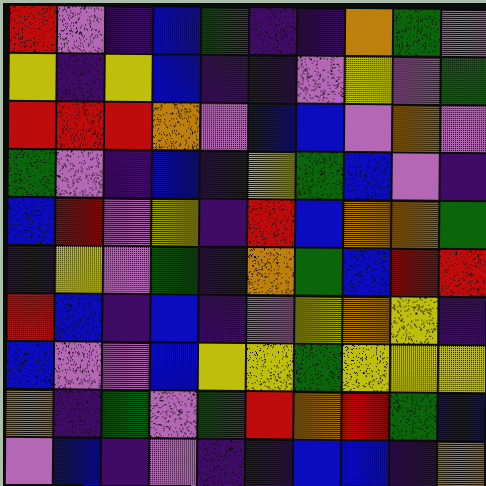[["red", "violet", "indigo", "blue", "green", "indigo", "indigo", "orange", "green", "violet"], ["yellow", "indigo", "yellow", "blue", "indigo", "indigo", "violet", "yellow", "violet", "green"], ["red", "red", "red", "orange", "violet", "blue", "blue", "violet", "orange", "violet"], ["green", "violet", "indigo", "blue", "indigo", "yellow", "green", "blue", "violet", "indigo"], ["blue", "red", "violet", "yellow", "indigo", "red", "blue", "orange", "orange", "green"], ["indigo", "yellow", "violet", "green", "indigo", "orange", "green", "blue", "red", "red"], ["red", "blue", "indigo", "blue", "indigo", "violet", "yellow", "orange", "yellow", "indigo"], ["blue", "violet", "violet", "blue", "yellow", "yellow", "green", "yellow", "yellow", "yellow"], ["orange", "indigo", "green", "violet", "green", "red", "orange", "red", "green", "blue"], ["violet", "blue", "indigo", "violet", "indigo", "indigo", "blue", "blue", "indigo", "orange"]]